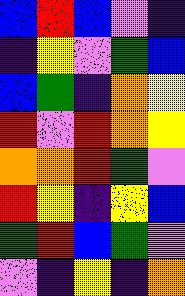[["blue", "red", "blue", "violet", "indigo"], ["indigo", "yellow", "violet", "green", "blue"], ["blue", "green", "indigo", "orange", "yellow"], ["red", "violet", "red", "orange", "yellow"], ["orange", "orange", "red", "green", "violet"], ["red", "yellow", "indigo", "yellow", "blue"], ["green", "red", "blue", "green", "violet"], ["violet", "indigo", "yellow", "indigo", "orange"]]